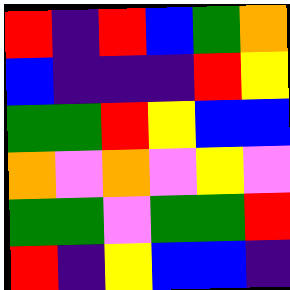[["red", "indigo", "red", "blue", "green", "orange"], ["blue", "indigo", "indigo", "indigo", "red", "yellow"], ["green", "green", "red", "yellow", "blue", "blue"], ["orange", "violet", "orange", "violet", "yellow", "violet"], ["green", "green", "violet", "green", "green", "red"], ["red", "indigo", "yellow", "blue", "blue", "indigo"]]